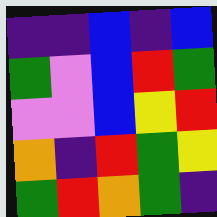[["indigo", "indigo", "blue", "indigo", "blue"], ["green", "violet", "blue", "red", "green"], ["violet", "violet", "blue", "yellow", "red"], ["orange", "indigo", "red", "green", "yellow"], ["green", "red", "orange", "green", "indigo"]]